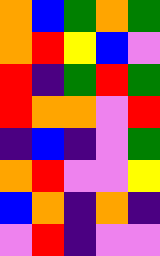[["orange", "blue", "green", "orange", "green"], ["orange", "red", "yellow", "blue", "violet"], ["red", "indigo", "green", "red", "green"], ["red", "orange", "orange", "violet", "red"], ["indigo", "blue", "indigo", "violet", "green"], ["orange", "red", "violet", "violet", "yellow"], ["blue", "orange", "indigo", "orange", "indigo"], ["violet", "red", "indigo", "violet", "violet"]]